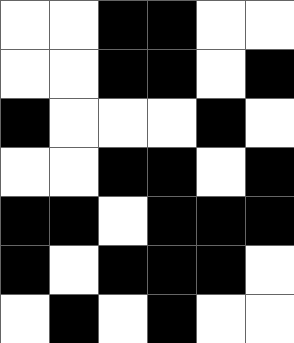[["white", "white", "black", "black", "white", "white"], ["white", "white", "black", "black", "white", "black"], ["black", "white", "white", "white", "black", "white"], ["white", "white", "black", "black", "white", "black"], ["black", "black", "white", "black", "black", "black"], ["black", "white", "black", "black", "black", "white"], ["white", "black", "white", "black", "white", "white"]]